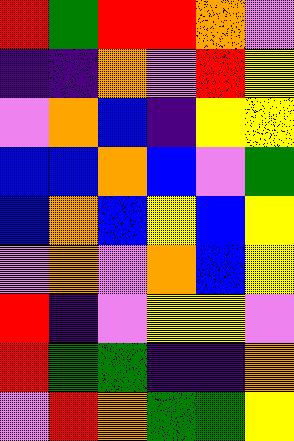[["red", "green", "red", "red", "orange", "violet"], ["indigo", "indigo", "orange", "violet", "red", "yellow"], ["violet", "orange", "blue", "indigo", "yellow", "yellow"], ["blue", "blue", "orange", "blue", "violet", "green"], ["blue", "orange", "blue", "yellow", "blue", "yellow"], ["violet", "orange", "violet", "orange", "blue", "yellow"], ["red", "indigo", "violet", "yellow", "yellow", "violet"], ["red", "green", "green", "indigo", "indigo", "orange"], ["violet", "red", "orange", "green", "green", "yellow"]]